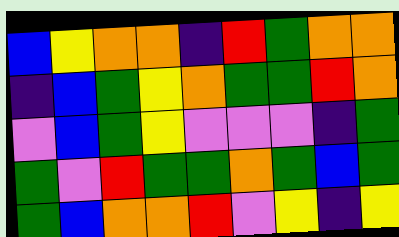[["blue", "yellow", "orange", "orange", "indigo", "red", "green", "orange", "orange"], ["indigo", "blue", "green", "yellow", "orange", "green", "green", "red", "orange"], ["violet", "blue", "green", "yellow", "violet", "violet", "violet", "indigo", "green"], ["green", "violet", "red", "green", "green", "orange", "green", "blue", "green"], ["green", "blue", "orange", "orange", "red", "violet", "yellow", "indigo", "yellow"]]